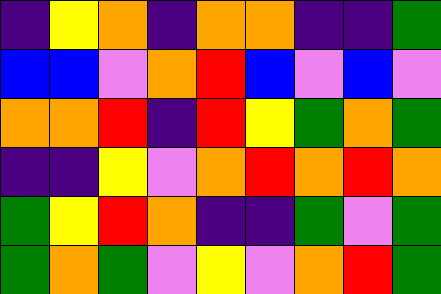[["indigo", "yellow", "orange", "indigo", "orange", "orange", "indigo", "indigo", "green"], ["blue", "blue", "violet", "orange", "red", "blue", "violet", "blue", "violet"], ["orange", "orange", "red", "indigo", "red", "yellow", "green", "orange", "green"], ["indigo", "indigo", "yellow", "violet", "orange", "red", "orange", "red", "orange"], ["green", "yellow", "red", "orange", "indigo", "indigo", "green", "violet", "green"], ["green", "orange", "green", "violet", "yellow", "violet", "orange", "red", "green"]]